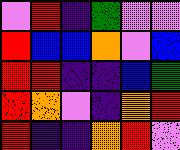[["violet", "red", "indigo", "green", "violet", "violet"], ["red", "blue", "blue", "orange", "violet", "blue"], ["red", "red", "indigo", "indigo", "blue", "green"], ["red", "orange", "violet", "indigo", "orange", "red"], ["red", "indigo", "indigo", "orange", "red", "violet"]]